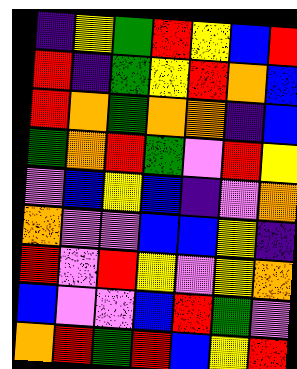[["indigo", "yellow", "green", "red", "yellow", "blue", "red"], ["red", "indigo", "green", "yellow", "red", "orange", "blue"], ["red", "orange", "green", "orange", "orange", "indigo", "blue"], ["green", "orange", "red", "green", "violet", "red", "yellow"], ["violet", "blue", "yellow", "blue", "indigo", "violet", "orange"], ["orange", "violet", "violet", "blue", "blue", "yellow", "indigo"], ["red", "violet", "red", "yellow", "violet", "yellow", "orange"], ["blue", "violet", "violet", "blue", "red", "green", "violet"], ["orange", "red", "green", "red", "blue", "yellow", "red"]]